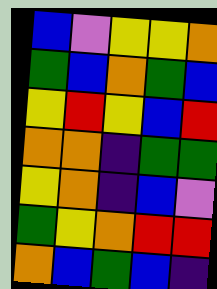[["blue", "violet", "yellow", "yellow", "orange"], ["green", "blue", "orange", "green", "blue"], ["yellow", "red", "yellow", "blue", "red"], ["orange", "orange", "indigo", "green", "green"], ["yellow", "orange", "indigo", "blue", "violet"], ["green", "yellow", "orange", "red", "red"], ["orange", "blue", "green", "blue", "indigo"]]